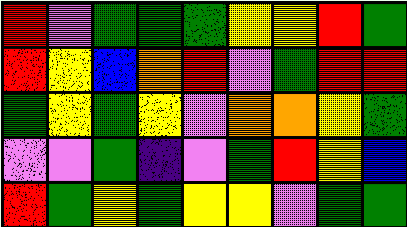[["red", "violet", "green", "green", "green", "yellow", "yellow", "red", "green"], ["red", "yellow", "blue", "orange", "red", "violet", "green", "red", "red"], ["green", "yellow", "green", "yellow", "violet", "orange", "orange", "yellow", "green"], ["violet", "violet", "green", "indigo", "violet", "green", "red", "yellow", "blue"], ["red", "green", "yellow", "green", "yellow", "yellow", "violet", "green", "green"]]